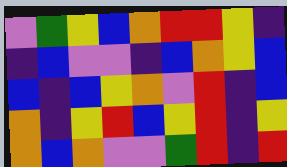[["violet", "green", "yellow", "blue", "orange", "red", "red", "yellow", "indigo"], ["indigo", "blue", "violet", "violet", "indigo", "blue", "orange", "yellow", "blue"], ["blue", "indigo", "blue", "yellow", "orange", "violet", "red", "indigo", "blue"], ["orange", "indigo", "yellow", "red", "blue", "yellow", "red", "indigo", "yellow"], ["orange", "blue", "orange", "violet", "violet", "green", "red", "indigo", "red"]]